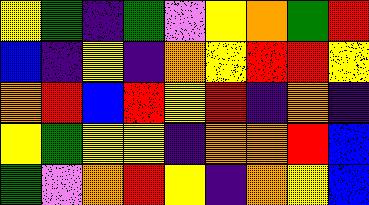[["yellow", "green", "indigo", "green", "violet", "yellow", "orange", "green", "red"], ["blue", "indigo", "yellow", "indigo", "orange", "yellow", "red", "red", "yellow"], ["orange", "red", "blue", "red", "yellow", "red", "indigo", "orange", "indigo"], ["yellow", "green", "yellow", "yellow", "indigo", "orange", "orange", "red", "blue"], ["green", "violet", "orange", "red", "yellow", "indigo", "orange", "yellow", "blue"]]